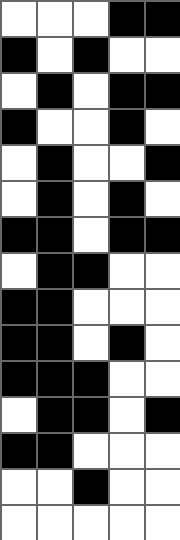[["white", "white", "white", "black", "black"], ["black", "white", "black", "white", "white"], ["white", "black", "white", "black", "black"], ["black", "white", "white", "black", "white"], ["white", "black", "white", "white", "black"], ["white", "black", "white", "black", "white"], ["black", "black", "white", "black", "black"], ["white", "black", "black", "white", "white"], ["black", "black", "white", "white", "white"], ["black", "black", "white", "black", "white"], ["black", "black", "black", "white", "white"], ["white", "black", "black", "white", "black"], ["black", "black", "white", "white", "white"], ["white", "white", "black", "white", "white"], ["white", "white", "white", "white", "white"]]